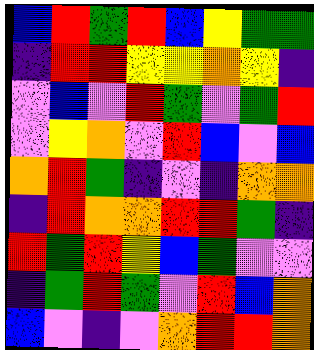[["blue", "red", "green", "red", "blue", "yellow", "green", "green"], ["indigo", "red", "red", "yellow", "yellow", "orange", "yellow", "indigo"], ["violet", "blue", "violet", "red", "green", "violet", "green", "red"], ["violet", "yellow", "orange", "violet", "red", "blue", "violet", "blue"], ["orange", "red", "green", "indigo", "violet", "indigo", "orange", "orange"], ["indigo", "red", "orange", "orange", "red", "red", "green", "indigo"], ["red", "green", "red", "yellow", "blue", "green", "violet", "violet"], ["indigo", "green", "red", "green", "violet", "red", "blue", "orange"], ["blue", "violet", "indigo", "violet", "orange", "red", "red", "orange"]]